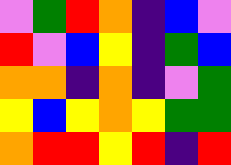[["violet", "green", "red", "orange", "indigo", "blue", "violet"], ["red", "violet", "blue", "yellow", "indigo", "green", "blue"], ["orange", "orange", "indigo", "orange", "indigo", "violet", "green"], ["yellow", "blue", "yellow", "orange", "yellow", "green", "green"], ["orange", "red", "red", "yellow", "red", "indigo", "red"]]